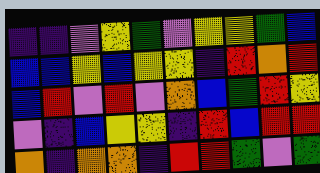[["indigo", "indigo", "violet", "yellow", "green", "violet", "yellow", "yellow", "green", "blue"], ["blue", "blue", "yellow", "blue", "yellow", "yellow", "indigo", "red", "orange", "red"], ["blue", "red", "violet", "red", "violet", "orange", "blue", "green", "red", "yellow"], ["violet", "indigo", "blue", "yellow", "yellow", "indigo", "red", "blue", "red", "red"], ["orange", "indigo", "orange", "orange", "indigo", "red", "red", "green", "violet", "green"]]